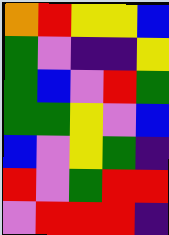[["orange", "red", "yellow", "yellow", "blue"], ["green", "violet", "indigo", "indigo", "yellow"], ["green", "blue", "violet", "red", "green"], ["green", "green", "yellow", "violet", "blue"], ["blue", "violet", "yellow", "green", "indigo"], ["red", "violet", "green", "red", "red"], ["violet", "red", "red", "red", "indigo"]]